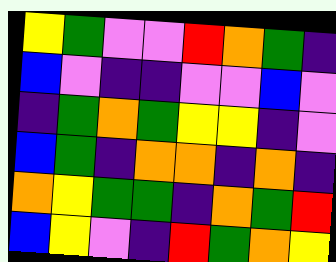[["yellow", "green", "violet", "violet", "red", "orange", "green", "indigo"], ["blue", "violet", "indigo", "indigo", "violet", "violet", "blue", "violet"], ["indigo", "green", "orange", "green", "yellow", "yellow", "indigo", "violet"], ["blue", "green", "indigo", "orange", "orange", "indigo", "orange", "indigo"], ["orange", "yellow", "green", "green", "indigo", "orange", "green", "red"], ["blue", "yellow", "violet", "indigo", "red", "green", "orange", "yellow"]]